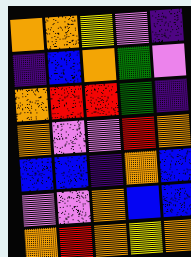[["orange", "orange", "yellow", "violet", "indigo"], ["indigo", "blue", "orange", "green", "violet"], ["orange", "red", "red", "green", "indigo"], ["orange", "violet", "violet", "red", "orange"], ["blue", "blue", "indigo", "orange", "blue"], ["violet", "violet", "orange", "blue", "blue"], ["orange", "red", "orange", "yellow", "orange"]]